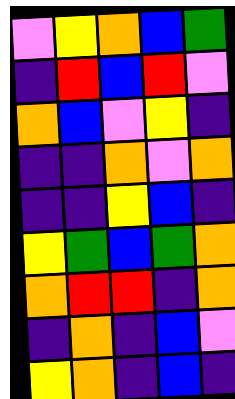[["violet", "yellow", "orange", "blue", "green"], ["indigo", "red", "blue", "red", "violet"], ["orange", "blue", "violet", "yellow", "indigo"], ["indigo", "indigo", "orange", "violet", "orange"], ["indigo", "indigo", "yellow", "blue", "indigo"], ["yellow", "green", "blue", "green", "orange"], ["orange", "red", "red", "indigo", "orange"], ["indigo", "orange", "indigo", "blue", "violet"], ["yellow", "orange", "indigo", "blue", "indigo"]]